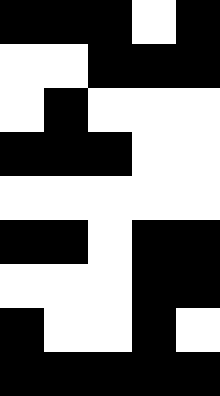[["black", "black", "black", "white", "black"], ["white", "white", "black", "black", "black"], ["white", "black", "white", "white", "white"], ["black", "black", "black", "white", "white"], ["white", "white", "white", "white", "white"], ["black", "black", "white", "black", "black"], ["white", "white", "white", "black", "black"], ["black", "white", "white", "black", "white"], ["black", "black", "black", "black", "black"]]